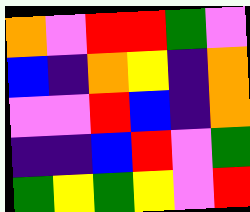[["orange", "violet", "red", "red", "green", "violet"], ["blue", "indigo", "orange", "yellow", "indigo", "orange"], ["violet", "violet", "red", "blue", "indigo", "orange"], ["indigo", "indigo", "blue", "red", "violet", "green"], ["green", "yellow", "green", "yellow", "violet", "red"]]